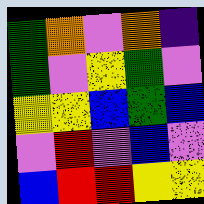[["green", "orange", "violet", "orange", "indigo"], ["green", "violet", "yellow", "green", "violet"], ["yellow", "yellow", "blue", "green", "blue"], ["violet", "red", "violet", "blue", "violet"], ["blue", "red", "red", "yellow", "yellow"]]